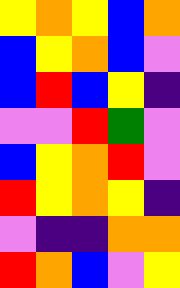[["yellow", "orange", "yellow", "blue", "orange"], ["blue", "yellow", "orange", "blue", "violet"], ["blue", "red", "blue", "yellow", "indigo"], ["violet", "violet", "red", "green", "violet"], ["blue", "yellow", "orange", "red", "violet"], ["red", "yellow", "orange", "yellow", "indigo"], ["violet", "indigo", "indigo", "orange", "orange"], ["red", "orange", "blue", "violet", "yellow"]]